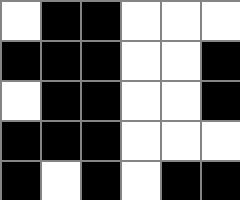[["white", "black", "black", "white", "white", "white"], ["black", "black", "black", "white", "white", "black"], ["white", "black", "black", "white", "white", "black"], ["black", "black", "black", "white", "white", "white"], ["black", "white", "black", "white", "black", "black"]]